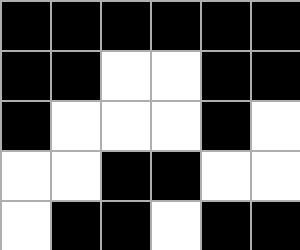[["black", "black", "black", "black", "black", "black"], ["black", "black", "white", "white", "black", "black"], ["black", "white", "white", "white", "black", "white"], ["white", "white", "black", "black", "white", "white"], ["white", "black", "black", "white", "black", "black"]]